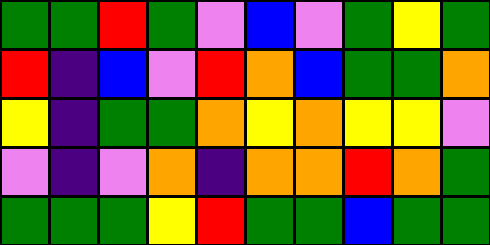[["green", "green", "red", "green", "violet", "blue", "violet", "green", "yellow", "green"], ["red", "indigo", "blue", "violet", "red", "orange", "blue", "green", "green", "orange"], ["yellow", "indigo", "green", "green", "orange", "yellow", "orange", "yellow", "yellow", "violet"], ["violet", "indigo", "violet", "orange", "indigo", "orange", "orange", "red", "orange", "green"], ["green", "green", "green", "yellow", "red", "green", "green", "blue", "green", "green"]]